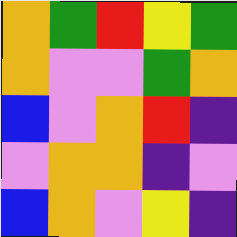[["orange", "green", "red", "yellow", "green"], ["orange", "violet", "violet", "green", "orange"], ["blue", "violet", "orange", "red", "indigo"], ["violet", "orange", "orange", "indigo", "violet"], ["blue", "orange", "violet", "yellow", "indigo"]]